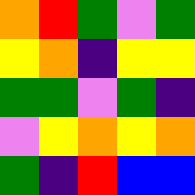[["orange", "red", "green", "violet", "green"], ["yellow", "orange", "indigo", "yellow", "yellow"], ["green", "green", "violet", "green", "indigo"], ["violet", "yellow", "orange", "yellow", "orange"], ["green", "indigo", "red", "blue", "blue"]]